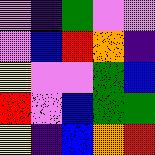[["violet", "indigo", "green", "violet", "violet"], ["violet", "blue", "red", "orange", "indigo"], ["yellow", "violet", "violet", "green", "blue"], ["red", "violet", "blue", "green", "green"], ["yellow", "indigo", "blue", "orange", "red"]]